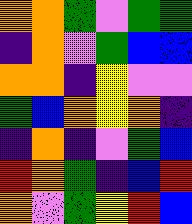[["orange", "orange", "green", "violet", "green", "green"], ["indigo", "orange", "violet", "green", "blue", "blue"], ["orange", "orange", "indigo", "yellow", "violet", "violet"], ["green", "blue", "orange", "yellow", "orange", "indigo"], ["indigo", "orange", "indigo", "violet", "green", "blue"], ["red", "orange", "green", "indigo", "blue", "red"], ["orange", "violet", "green", "yellow", "red", "blue"]]